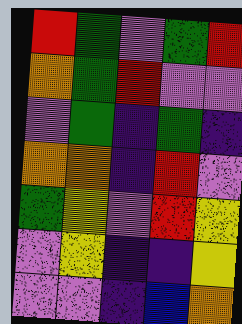[["red", "green", "violet", "green", "red"], ["orange", "green", "red", "violet", "violet"], ["violet", "green", "indigo", "green", "indigo"], ["orange", "orange", "indigo", "red", "violet"], ["green", "yellow", "violet", "red", "yellow"], ["violet", "yellow", "indigo", "indigo", "yellow"], ["violet", "violet", "indigo", "blue", "orange"]]